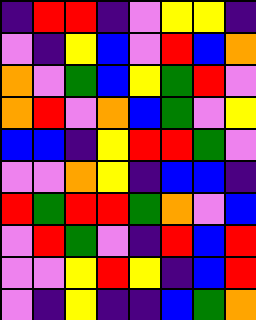[["indigo", "red", "red", "indigo", "violet", "yellow", "yellow", "indigo"], ["violet", "indigo", "yellow", "blue", "violet", "red", "blue", "orange"], ["orange", "violet", "green", "blue", "yellow", "green", "red", "violet"], ["orange", "red", "violet", "orange", "blue", "green", "violet", "yellow"], ["blue", "blue", "indigo", "yellow", "red", "red", "green", "violet"], ["violet", "violet", "orange", "yellow", "indigo", "blue", "blue", "indigo"], ["red", "green", "red", "red", "green", "orange", "violet", "blue"], ["violet", "red", "green", "violet", "indigo", "red", "blue", "red"], ["violet", "violet", "yellow", "red", "yellow", "indigo", "blue", "red"], ["violet", "indigo", "yellow", "indigo", "indigo", "blue", "green", "orange"]]